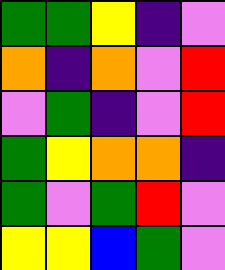[["green", "green", "yellow", "indigo", "violet"], ["orange", "indigo", "orange", "violet", "red"], ["violet", "green", "indigo", "violet", "red"], ["green", "yellow", "orange", "orange", "indigo"], ["green", "violet", "green", "red", "violet"], ["yellow", "yellow", "blue", "green", "violet"]]